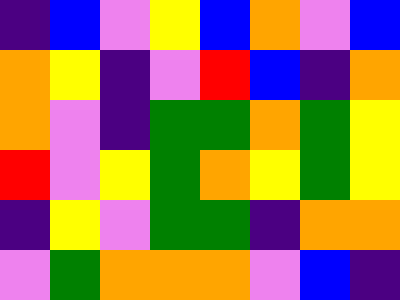[["indigo", "blue", "violet", "yellow", "blue", "orange", "violet", "blue"], ["orange", "yellow", "indigo", "violet", "red", "blue", "indigo", "orange"], ["orange", "violet", "indigo", "green", "green", "orange", "green", "yellow"], ["red", "violet", "yellow", "green", "orange", "yellow", "green", "yellow"], ["indigo", "yellow", "violet", "green", "green", "indigo", "orange", "orange"], ["violet", "green", "orange", "orange", "orange", "violet", "blue", "indigo"]]